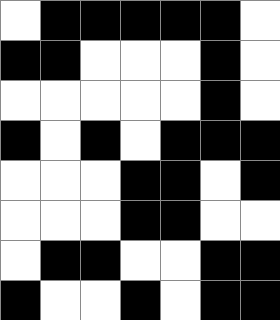[["white", "black", "black", "black", "black", "black", "white"], ["black", "black", "white", "white", "white", "black", "white"], ["white", "white", "white", "white", "white", "black", "white"], ["black", "white", "black", "white", "black", "black", "black"], ["white", "white", "white", "black", "black", "white", "black"], ["white", "white", "white", "black", "black", "white", "white"], ["white", "black", "black", "white", "white", "black", "black"], ["black", "white", "white", "black", "white", "black", "black"]]